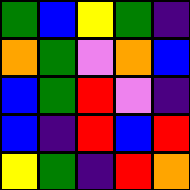[["green", "blue", "yellow", "green", "indigo"], ["orange", "green", "violet", "orange", "blue"], ["blue", "green", "red", "violet", "indigo"], ["blue", "indigo", "red", "blue", "red"], ["yellow", "green", "indigo", "red", "orange"]]